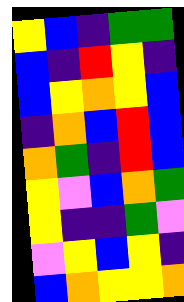[["yellow", "blue", "indigo", "green", "green"], ["blue", "indigo", "red", "yellow", "indigo"], ["blue", "yellow", "orange", "yellow", "blue"], ["indigo", "orange", "blue", "red", "blue"], ["orange", "green", "indigo", "red", "blue"], ["yellow", "violet", "blue", "orange", "green"], ["yellow", "indigo", "indigo", "green", "violet"], ["violet", "yellow", "blue", "yellow", "indigo"], ["blue", "orange", "yellow", "yellow", "orange"]]